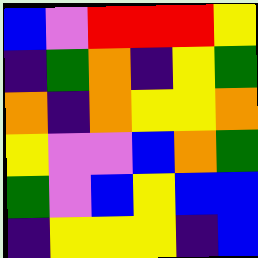[["blue", "violet", "red", "red", "red", "yellow"], ["indigo", "green", "orange", "indigo", "yellow", "green"], ["orange", "indigo", "orange", "yellow", "yellow", "orange"], ["yellow", "violet", "violet", "blue", "orange", "green"], ["green", "violet", "blue", "yellow", "blue", "blue"], ["indigo", "yellow", "yellow", "yellow", "indigo", "blue"]]